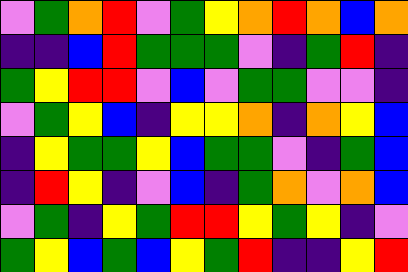[["violet", "green", "orange", "red", "violet", "green", "yellow", "orange", "red", "orange", "blue", "orange"], ["indigo", "indigo", "blue", "red", "green", "green", "green", "violet", "indigo", "green", "red", "indigo"], ["green", "yellow", "red", "red", "violet", "blue", "violet", "green", "green", "violet", "violet", "indigo"], ["violet", "green", "yellow", "blue", "indigo", "yellow", "yellow", "orange", "indigo", "orange", "yellow", "blue"], ["indigo", "yellow", "green", "green", "yellow", "blue", "green", "green", "violet", "indigo", "green", "blue"], ["indigo", "red", "yellow", "indigo", "violet", "blue", "indigo", "green", "orange", "violet", "orange", "blue"], ["violet", "green", "indigo", "yellow", "green", "red", "red", "yellow", "green", "yellow", "indigo", "violet"], ["green", "yellow", "blue", "green", "blue", "yellow", "green", "red", "indigo", "indigo", "yellow", "red"]]